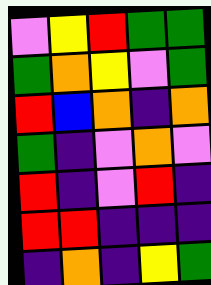[["violet", "yellow", "red", "green", "green"], ["green", "orange", "yellow", "violet", "green"], ["red", "blue", "orange", "indigo", "orange"], ["green", "indigo", "violet", "orange", "violet"], ["red", "indigo", "violet", "red", "indigo"], ["red", "red", "indigo", "indigo", "indigo"], ["indigo", "orange", "indigo", "yellow", "green"]]